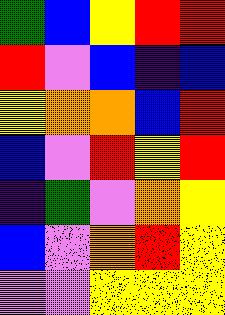[["green", "blue", "yellow", "red", "red"], ["red", "violet", "blue", "indigo", "blue"], ["yellow", "orange", "orange", "blue", "red"], ["blue", "violet", "red", "yellow", "red"], ["indigo", "green", "violet", "orange", "yellow"], ["blue", "violet", "orange", "red", "yellow"], ["violet", "violet", "yellow", "yellow", "yellow"]]